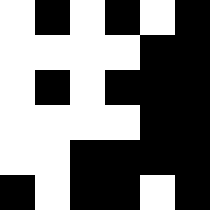[["white", "black", "white", "black", "white", "black"], ["white", "white", "white", "white", "black", "black"], ["white", "black", "white", "black", "black", "black"], ["white", "white", "white", "white", "black", "black"], ["white", "white", "black", "black", "black", "black"], ["black", "white", "black", "black", "white", "black"]]